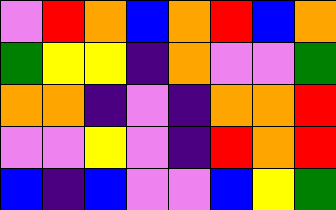[["violet", "red", "orange", "blue", "orange", "red", "blue", "orange"], ["green", "yellow", "yellow", "indigo", "orange", "violet", "violet", "green"], ["orange", "orange", "indigo", "violet", "indigo", "orange", "orange", "red"], ["violet", "violet", "yellow", "violet", "indigo", "red", "orange", "red"], ["blue", "indigo", "blue", "violet", "violet", "blue", "yellow", "green"]]